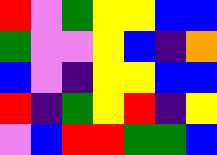[["red", "violet", "green", "yellow", "yellow", "blue", "blue"], ["green", "violet", "violet", "yellow", "blue", "indigo", "orange"], ["blue", "violet", "indigo", "yellow", "yellow", "blue", "blue"], ["red", "indigo", "green", "yellow", "red", "indigo", "yellow"], ["violet", "blue", "red", "red", "green", "green", "blue"]]